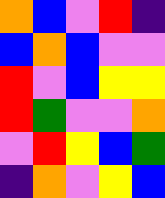[["orange", "blue", "violet", "red", "indigo"], ["blue", "orange", "blue", "violet", "violet"], ["red", "violet", "blue", "yellow", "yellow"], ["red", "green", "violet", "violet", "orange"], ["violet", "red", "yellow", "blue", "green"], ["indigo", "orange", "violet", "yellow", "blue"]]